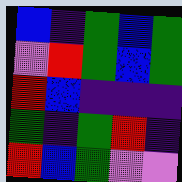[["blue", "indigo", "green", "blue", "green"], ["violet", "red", "green", "blue", "green"], ["red", "blue", "indigo", "indigo", "indigo"], ["green", "indigo", "green", "red", "indigo"], ["red", "blue", "green", "violet", "violet"]]